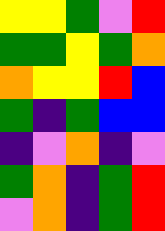[["yellow", "yellow", "green", "violet", "red"], ["green", "green", "yellow", "green", "orange"], ["orange", "yellow", "yellow", "red", "blue"], ["green", "indigo", "green", "blue", "blue"], ["indigo", "violet", "orange", "indigo", "violet"], ["green", "orange", "indigo", "green", "red"], ["violet", "orange", "indigo", "green", "red"]]